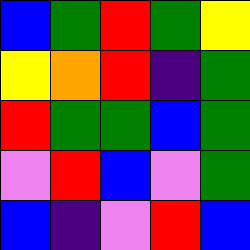[["blue", "green", "red", "green", "yellow"], ["yellow", "orange", "red", "indigo", "green"], ["red", "green", "green", "blue", "green"], ["violet", "red", "blue", "violet", "green"], ["blue", "indigo", "violet", "red", "blue"]]